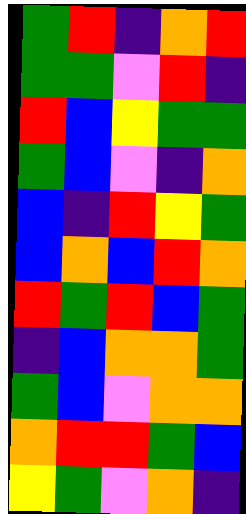[["green", "red", "indigo", "orange", "red"], ["green", "green", "violet", "red", "indigo"], ["red", "blue", "yellow", "green", "green"], ["green", "blue", "violet", "indigo", "orange"], ["blue", "indigo", "red", "yellow", "green"], ["blue", "orange", "blue", "red", "orange"], ["red", "green", "red", "blue", "green"], ["indigo", "blue", "orange", "orange", "green"], ["green", "blue", "violet", "orange", "orange"], ["orange", "red", "red", "green", "blue"], ["yellow", "green", "violet", "orange", "indigo"]]